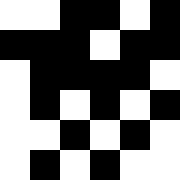[["white", "white", "black", "black", "white", "black"], ["black", "black", "black", "white", "black", "black"], ["white", "black", "black", "black", "black", "white"], ["white", "black", "white", "black", "white", "black"], ["white", "white", "black", "white", "black", "white"], ["white", "black", "white", "black", "white", "white"]]